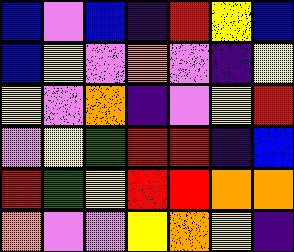[["blue", "violet", "blue", "indigo", "red", "yellow", "blue"], ["blue", "yellow", "violet", "orange", "violet", "indigo", "yellow"], ["yellow", "violet", "orange", "indigo", "violet", "yellow", "red"], ["violet", "yellow", "green", "red", "red", "indigo", "blue"], ["red", "green", "yellow", "red", "red", "orange", "orange"], ["orange", "violet", "violet", "yellow", "orange", "yellow", "indigo"]]